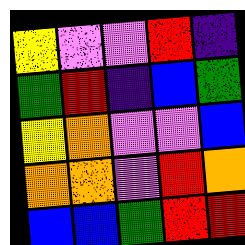[["yellow", "violet", "violet", "red", "indigo"], ["green", "red", "indigo", "blue", "green"], ["yellow", "orange", "violet", "violet", "blue"], ["orange", "orange", "violet", "red", "orange"], ["blue", "blue", "green", "red", "red"]]